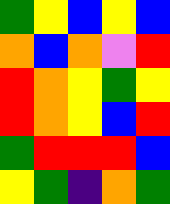[["green", "yellow", "blue", "yellow", "blue"], ["orange", "blue", "orange", "violet", "red"], ["red", "orange", "yellow", "green", "yellow"], ["red", "orange", "yellow", "blue", "red"], ["green", "red", "red", "red", "blue"], ["yellow", "green", "indigo", "orange", "green"]]